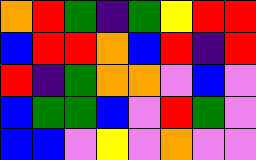[["orange", "red", "green", "indigo", "green", "yellow", "red", "red"], ["blue", "red", "red", "orange", "blue", "red", "indigo", "red"], ["red", "indigo", "green", "orange", "orange", "violet", "blue", "violet"], ["blue", "green", "green", "blue", "violet", "red", "green", "violet"], ["blue", "blue", "violet", "yellow", "violet", "orange", "violet", "violet"]]